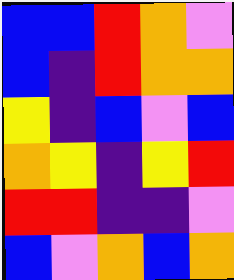[["blue", "blue", "red", "orange", "violet"], ["blue", "indigo", "red", "orange", "orange"], ["yellow", "indigo", "blue", "violet", "blue"], ["orange", "yellow", "indigo", "yellow", "red"], ["red", "red", "indigo", "indigo", "violet"], ["blue", "violet", "orange", "blue", "orange"]]